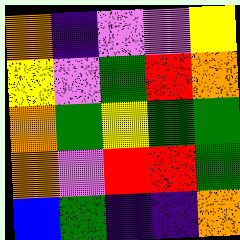[["orange", "indigo", "violet", "violet", "yellow"], ["yellow", "violet", "green", "red", "orange"], ["orange", "green", "yellow", "green", "green"], ["orange", "violet", "red", "red", "green"], ["blue", "green", "indigo", "indigo", "orange"]]